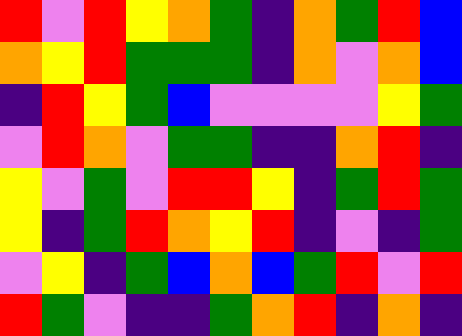[["red", "violet", "red", "yellow", "orange", "green", "indigo", "orange", "green", "red", "blue"], ["orange", "yellow", "red", "green", "green", "green", "indigo", "orange", "violet", "orange", "blue"], ["indigo", "red", "yellow", "green", "blue", "violet", "violet", "violet", "violet", "yellow", "green"], ["violet", "red", "orange", "violet", "green", "green", "indigo", "indigo", "orange", "red", "indigo"], ["yellow", "violet", "green", "violet", "red", "red", "yellow", "indigo", "green", "red", "green"], ["yellow", "indigo", "green", "red", "orange", "yellow", "red", "indigo", "violet", "indigo", "green"], ["violet", "yellow", "indigo", "green", "blue", "orange", "blue", "green", "red", "violet", "red"], ["red", "green", "violet", "indigo", "indigo", "green", "orange", "red", "indigo", "orange", "indigo"]]